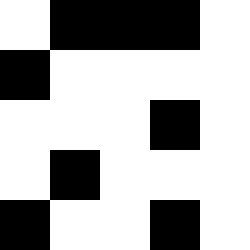[["white", "black", "black", "black", "white"], ["black", "white", "white", "white", "white"], ["white", "white", "white", "black", "white"], ["white", "black", "white", "white", "white"], ["black", "white", "white", "black", "white"]]